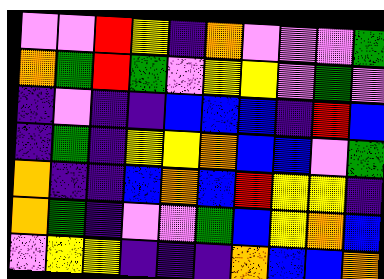[["violet", "violet", "red", "yellow", "indigo", "orange", "violet", "violet", "violet", "green"], ["orange", "green", "red", "green", "violet", "yellow", "yellow", "violet", "green", "violet"], ["indigo", "violet", "indigo", "indigo", "blue", "blue", "blue", "indigo", "red", "blue"], ["indigo", "green", "indigo", "yellow", "yellow", "orange", "blue", "blue", "violet", "green"], ["orange", "indigo", "indigo", "blue", "orange", "blue", "red", "yellow", "yellow", "indigo"], ["orange", "green", "indigo", "violet", "violet", "green", "blue", "yellow", "orange", "blue"], ["violet", "yellow", "yellow", "indigo", "indigo", "indigo", "orange", "blue", "blue", "orange"]]